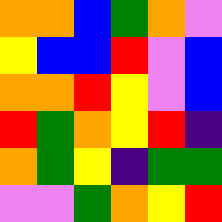[["orange", "orange", "blue", "green", "orange", "violet"], ["yellow", "blue", "blue", "red", "violet", "blue"], ["orange", "orange", "red", "yellow", "violet", "blue"], ["red", "green", "orange", "yellow", "red", "indigo"], ["orange", "green", "yellow", "indigo", "green", "green"], ["violet", "violet", "green", "orange", "yellow", "red"]]